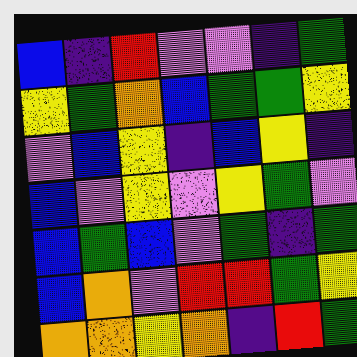[["blue", "indigo", "red", "violet", "violet", "indigo", "green"], ["yellow", "green", "orange", "blue", "green", "green", "yellow"], ["violet", "blue", "yellow", "indigo", "blue", "yellow", "indigo"], ["blue", "violet", "yellow", "violet", "yellow", "green", "violet"], ["blue", "green", "blue", "violet", "green", "indigo", "green"], ["blue", "orange", "violet", "red", "red", "green", "yellow"], ["orange", "orange", "yellow", "orange", "indigo", "red", "green"]]